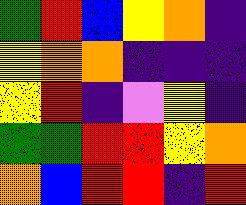[["green", "red", "blue", "yellow", "orange", "indigo"], ["yellow", "orange", "orange", "indigo", "indigo", "indigo"], ["yellow", "red", "indigo", "violet", "yellow", "indigo"], ["green", "green", "red", "red", "yellow", "orange"], ["orange", "blue", "red", "red", "indigo", "red"]]